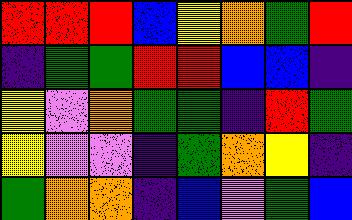[["red", "red", "red", "blue", "yellow", "orange", "green", "red"], ["indigo", "green", "green", "red", "red", "blue", "blue", "indigo"], ["yellow", "violet", "orange", "green", "green", "indigo", "red", "green"], ["yellow", "violet", "violet", "indigo", "green", "orange", "yellow", "indigo"], ["green", "orange", "orange", "indigo", "blue", "violet", "green", "blue"]]